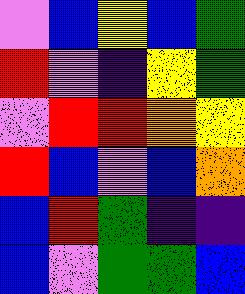[["violet", "blue", "yellow", "blue", "green"], ["red", "violet", "indigo", "yellow", "green"], ["violet", "red", "red", "orange", "yellow"], ["red", "blue", "violet", "blue", "orange"], ["blue", "red", "green", "indigo", "indigo"], ["blue", "violet", "green", "green", "blue"]]